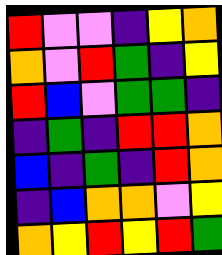[["red", "violet", "violet", "indigo", "yellow", "orange"], ["orange", "violet", "red", "green", "indigo", "yellow"], ["red", "blue", "violet", "green", "green", "indigo"], ["indigo", "green", "indigo", "red", "red", "orange"], ["blue", "indigo", "green", "indigo", "red", "orange"], ["indigo", "blue", "orange", "orange", "violet", "yellow"], ["orange", "yellow", "red", "yellow", "red", "green"]]